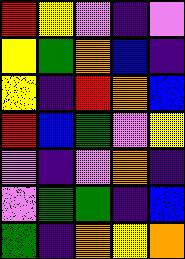[["red", "yellow", "violet", "indigo", "violet"], ["yellow", "green", "orange", "blue", "indigo"], ["yellow", "indigo", "red", "orange", "blue"], ["red", "blue", "green", "violet", "yellow"], ["violet", "indigo", "violet", "orange", "indigo"], ["violet", "green", "green", "indigo", "blue"], ["green", "indigo", "orange", "yellow", "orange"]]